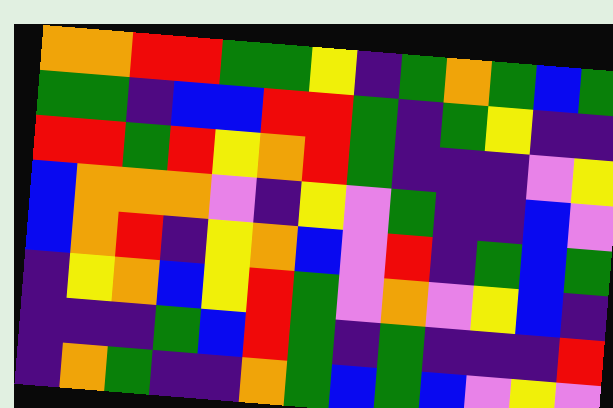[["orange", "orange", "red", "red", "green", "green", "yellow", "indigo", "green", "orange", "green", "blue", "green"], ["green", "green", "indigo", "blue", "blue", "red", "red", "green", "indigo", "green", "yellow", "indigo", "indigo"], ["red", "red", "green", "red", "yellow", "orange", "red", "green", "indigo", "indigo", "indigo", "violet", "yellow"], ["blue", "orange", "orange", "orange", "violet", "indigo", "yellow", "violet", "green", "indigo", "indigo", "blue", "violet"], ["blue", "orange", "red", "indigo", "yellow", "orange", "blue", "violet", "red", "indigo", "green", "blue", "green"], ["indigo", "yellow", "orange", "blue", "yellow", "red", "green", "violet", "orange", "violet", "yellow", "blue", "indigo"], ["indigo", "indigo", "indigo", "green", "blue", "red", "green", "indigo", "green", "indigo", "indigo", "indigo", "red"], ["indigo", "orange", "green", "indigo", "indigo", "orange", "green", "blue", "green", "blue", "violet", "yellow", "violet"]]